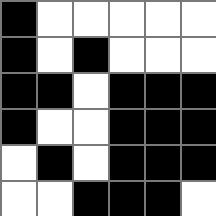[["black", "white", "white", "white", "white", "white"], ["black", "white", "black", "white", "white", "white"], ["black", "black", "white", "black", "black", "black"], ["black", "white", "white", "black", "black", "black"], ["white", "black", "white", "black", "black", "black"], ["white", "white", "black", "black", "black", "white"]]